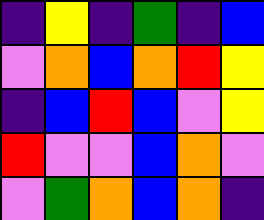[["indigo", "yellow", "indigo", "green", "indigo", "blue"], ["violet", "orange", "blue", "orange", "red", "yellow"], ["indigo", "blue", "red", "blue", "violet", "yellow"], ["red", "violet", "violet", "blue", "orange", "violet"], ["violet", "green", "orange", "blue", "orange", "indigo"]]